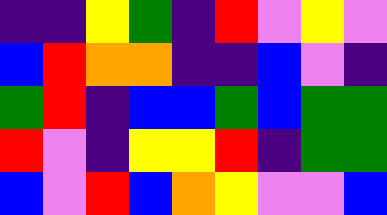[["indigo", "indigo", "yellow", "green", "indigo", "red", "violet", "yellow", "violet"], ["blue", "red", "orange", "orange", "indigo", "indigo", "blue", "violet", "indigo"], ["green", "red", "indigo", "blue", "blue", "green", "blue", "green", "green"], ["red", "violet", "indigo", "yellow", "yellow", "red", "indigo", "green", "green"], ["blue", "violet", "red", "blue", "orange", "yellow", "violet", "violet", "blue"]]